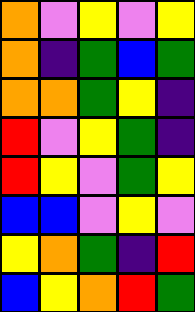[["orange", "violet", "yellow", "violet", "yellow"], ["orange", "indigo", "green", "blue", "green"], ["orange", "orange", "green", "yellow", "indigo"], ["red", "violet", "yellow", "green", "indigo"], ["red", "yellow", "violet", "green", "yellow"], ["blue", "blue", "violet", "yellow", "violet"], ["yellow", "orange", "green", "indigo", "red"], ["blue", "yellow", "orange", "red", "green"]]